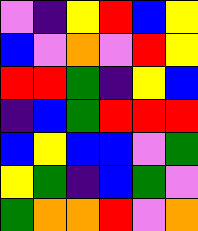[["violet", "indigo", "yellow", "red", "blue", "yellow"], ["blue", "violet", "orange", "violet", "red", "yellow"], ["red", "red", "green", "indigo", "yellow", "blue"], ["indigo", "blue", "green", "red", "red", "red"], ["blue", "yellow", "blue", "blue", "violet", "green"], ["yellow", "green", "indigo", "blue", "green", "violet"], ["green", "orange", "orange", "red", "violet", "orange"]]